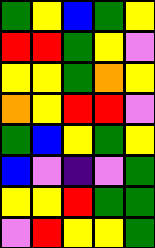[["green", "yellow", "blue", "green", "yellow"], ["red", "red", "green", "yellow", "violet"], ["yellow", "yellow", "green", "orange", "yellow"], ["orange", "yellow", "red", "red", "violet"], ["green", "blue", "yellow", "green", "yellow"], ["blue", "violet", "indigo", "violet", "green"], ["yellow", "yellow", "red", "green", "green"], ["violet", "red", "yellow", "yellow", "green"]]